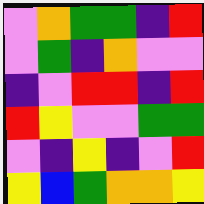[["violet", "orange", "green", "green", "indigo", "red"], ["violet", "green", "indigo", "orange", "violet", "violet"], ["indigo", "violet", "red", "red", "indigo", "red"], ["red", "yellow", "violet", "violet", "green", "green"], ["violet", "indigo", "yellow", "indigo", "violet", "red"], ["yellow", "blue", "green", "orange", "orange", "yellow"]]